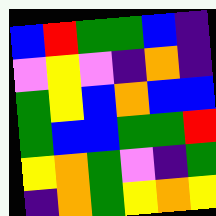[["blue", "red", "green", "green", "blue", "indigo"], ["violet", "yellow", "violet", "indigo", "orange", "indigo"], ["green", "yellow", "blue", "orange", "blue", "blue"], ["green", "blue", "blue", "green", "green", "red"], ["yellow", "orange", "green", "violet", "indigo", "green"], ["indigo", "orange", "green", "yellow", "orange", "yellow"]]